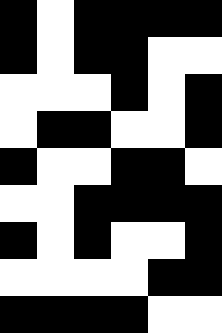[["black", "white", "black", "black", "black", "black"], ["black", "white", "black", "black", "white", "white"], ["white", "white", "white", "black", "white", "black"], ["white", "black", "black", "white", "white", "black"], ["black", "white", "white", "black", "black", "white"], ["white", "white", "black", "black", "black", "black"], ["black", "white", "black", "white", "white", "black"], ["white", "white", "white", "white", "black", "black"], ["black", "black", "black", "black", "white", "white"]]